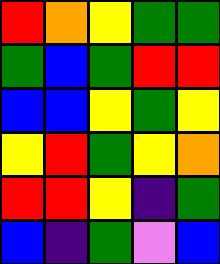[["red", "orange", "yellow", "green", "green"], ["green", "blue", "green", "red", "red"], ["blue", "blue", "yellow", "green", "yellow"], ["yellow", "red", "green", "yellow", "orange"], ["red", "red", "yellow", "indigo", "green"], ["blue", "indigo", "green", "violet", "blue"]]